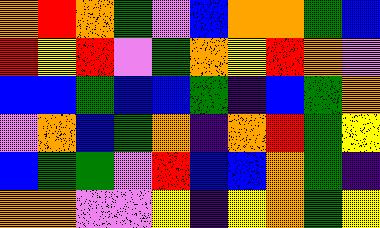[["orange", "red", "orange", "green", "violet", "blue", "orange", "orange", "green", "blue"], ["red", "yellow", "red", "violet", "green", "orange", "yellow", "red", "orange", "violet"], ["blue", "blue", "green", "blue", "blue", "green", "indigo", "blue", "green", "orange"], ["violet", "orange", "blue", "green", "orange", "indigo", "orange", "red", "green", "yellow"], ["blue", "green", "green", "violet", "red", "blue", "blue", "orange", "green", "indigo"], ["orange", "orange", "violet", "violet", "yellow", "indigo", "yellow", "orange", "green", "yellow"]]